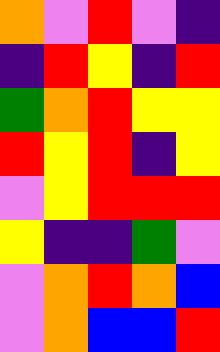[["orange", "violet", "red", "violet", "indigo"], ["indigo", "red", "yellow", "indigo", "red"], ["green", "orange", "red", "yellow", "yellow"], ["red", "yellow", "red", "indigo", "yellow"], ["violet", "yellow", "red", "red", "red"], ["yellow", "indigo", "indigo", "green", "violet"], ["violet", "orange", "red", "orange", "blue"], ["violet", "orange", "blue", "blue", "red"]]